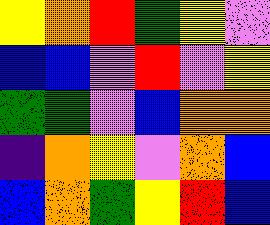[["yellow", "orange", "red", "green", "yellow", "violet"], ["blue", "blue", "violet", "red", "violet", "yellow"], ["green", "green", "violet", "blue", "orange", "orange"], ["indigo", "orange", "yellow", "violet", "orange", "blue"], ["blue", "orange", "green", "yellow", "red", "blue"]]